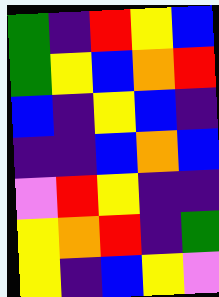[["green", "indigo", "red", "yellow", "blue"], ["green", "yellow", "blue", "orange", "red"], ["blue", "indigo", "yellow", "blue", "indigo"], ["indigo", "indigo", "blue", "orange", "blue"], ["violet", "red", "yellow", "indigo", "indigo"], ["yellow", "orange", "red", "indigo", "green"], ["yellow", "indigo", "blue", "yellow", "violet"]]